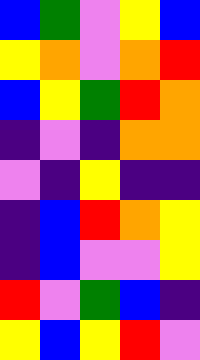[["blue", "green", "violet", "yellow", "blue"], ["yellow", "orange", "violet", "orange", "red"], ["blue", "yellow", "green", "red", "orange"], ["indigo", "violet", "indigo", "orange", "orange"], ["violet", "indigo", "yellow", "indigo", "indigo"], ["indigo", "blue", "red", "orange", "yellow"], ["indigo", "blue", "violet", "violet", "yellow"], ["red", "violet", "green", "blue", "indigo"], ["yellow", "blue", "yellow", "red", "violet"]]